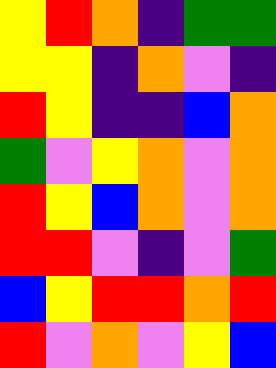[["yellow", "red", "orange", "indigo", "green", "green"], ["yellow", "yellow", "indigo", "orange", "violet", "indigo"], ["red", "yellow", "indigo", "indigo", "blue", "orange"], ["green", "violet", "yellow", "orange", "violet", "orange"], ["red", "yellow", "blue", "orange", "violet", "orange"], ["red", "red", "violet", "indigo", "violet", "green"], ["blue", "yellow", "red", "red", "orange", "red"], ["red", "violet", "orange", "violet", "yellow", "blue"]]